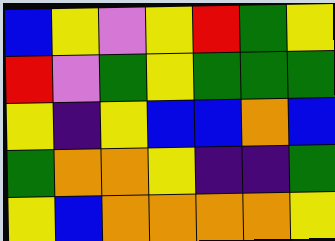[["blue", "yellow", "violet", "yellow", "red", "green", "yellow"], ["red", "violet", "green", "yellow", "green", "green", "green"], ["yellow", "indigo", "yellow", "blue", "blue", "orange", "blue"], ["green", "orange", "orange", "yellow", "indigo", "indigo", "green"], ["yellow", "blue", "orange", "orange", "orange", "orange", "yellow"]]